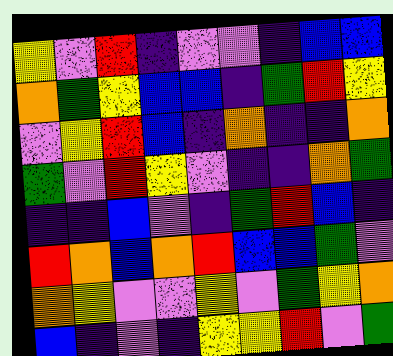[["yellow", "violet", "red", "indigo", "violet", "violet", "indigo", "blue", "blue"], ["orange", "green", "yellow", "blue", "blue", "indigo", "green", "red", "yellow"], ["violet", "yellow", "red", "blue", "indigo", "orange", "indigo", "indigo", "orange"], ["green", "violet", "red", "yellow", "violet", "indigo", "indigo", "orange", "green"], ["indigo", "indigo", "blue", "violet", "indigo", "green", "red", "blue", "indigo"], ["red", "orange", "blue", "orange", "red", "blue", "blue", "green", "violet"], ["orange", "yellow", "violet", "violet", "yellow", "violet", "green", "yellow", "orange"], ["blue", "indigo", "violet", "indigo", "yellow", "yellow", "red", "violet", "green"]]